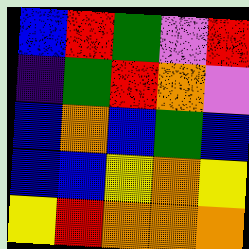[["blue", "red", "green", "violet", "red"], ["indigo", "green", "red", "orange", "violet"], ["blue", "orange", "blue", "green", "blue"], ["blue", "blue", "yellow", "orange", "yellow"], ["yellow", "red", "orange", "orange", "orange"]]